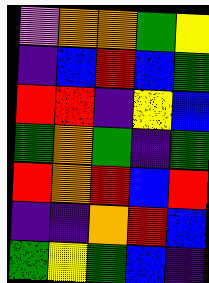[["violet", "orange", "orange", "green", "yellow"], ["indigo", "blue", "red", "blue", "green"], ["red", "red", "indigo", "yellow", "blue"], ["green", "orange", "green", "indigo", "green"], ["red", "orange", "red", "blue", "red"], ["indigo", "indigo", "orange", "red", "blue"], ["green", "yellow", "green", "blue", "indigo"]]